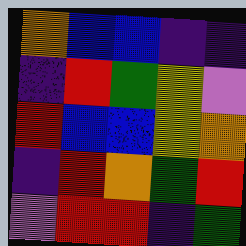[["orange", "blue", "blue", "indigo", "indigo"], ["indigo", "red", "green", "yellow", "violet"], ["red", "blue", "blue", "yellow", "orange"], ["indigo", "red", "orange", "green", "red"], ["violet", "red", "red", "indigo", "green"]]